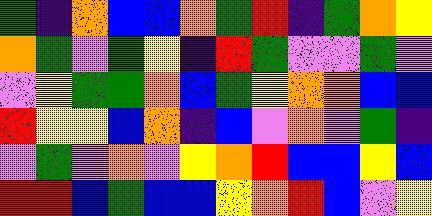[["green", "indigo", "orange", "blue", "blue", "orange", "green", "red", "indigo", "green", "orange", "yellow"], ["orange", "green", "violet", "green", "yellow", "indigo", "red", "green", "violet", "violet", "green", "violet"], ["violet", "yellow", "green", "green", "orange", "blue", "green", "yellow", "orange", "orange", "blue", "blue"], ["red", "yellow", "yellow", "blue", "orange", "indigo", "blue", "violet", "orange", "violet", "green", "indigo"], ["violet", "green", "violet", "orange", "violet", "yellow", "orange", "red", "blue", "blue", "yellow", "blue"], ["red", "red", "blue", "green", "blue", "blue", "yellow", "orange", "red", "blue", "violet", "yellow"]]